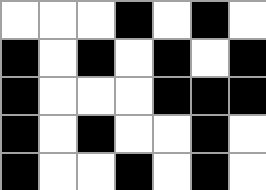[["white", "white", "white", "black", "white", "black", "white"], ["black", "white", "black", "white", "black", "white", "black"], ["black", "white", "white", "white", "black", "black", "black"], ["black", "white", "black", "white", "white", "black", "white"], ["black", "white", "white", "black", "white", "black", "white"]]